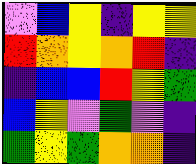[["violet", "blue", "yellow", "indigo", "yellow", "yellow"], ["red", "orange", "yellow", "orange", "red", "indigo"], ["indigo", "blue", "blue", "red", "yellow", "green"], ["blue", "yellow", "violet", "green", "violet", "indigo"], ["green", "yellow", "green", "orange", "orange", "indigo"]]